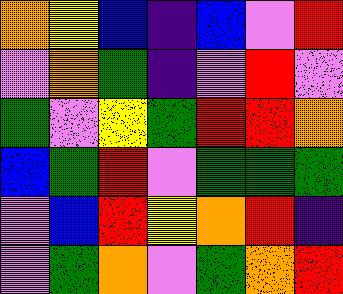[["orange", "yellow", "blue", "indigo", "blue", "violet", "red"], ["violet", "orange", "green", "indigo", "violet", "red", "violet"], ["green", "violet", "yellow", "green", "red", "red", "orange"], ["blue", "green", "red", "violet", "green", "green", "green"], ["violet", "blue", "red", "yellow", "orange", "red", "indigo"], ["violet", "green", "orange", "violet", "green", "orange", "red"]]